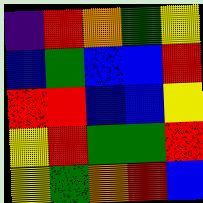[["indigo", "red", "orange", "green", "yellow"], ["blue", "green", "blue", "blue", "red"], ["red", "red", "blue", "blue", "yellow"], ["yellow", "red", "green", "green", "red"], ["yellow", "green", "orange", "red", "blue"]]